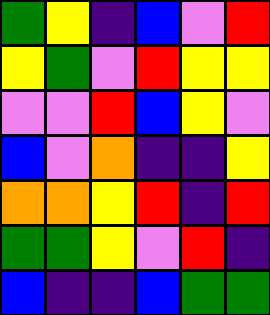[["green", "yellow", "indigo", "blue", "violet", "red"], ["yellow", "green", "violet", "red", "yellow", "yellow"], ["violet", "violet", "red", "blue", "yellow", "violet"], ["blue", "violet", "orange", "indigo", "indigo", "yellow"], ["orange", "orange", "yellow", "red", "indigo", "red"], ["green", "green", "yellow", "violet", "red", "indigo"], ["blue", "indigo", "indigo", "blue", "green", "green"]]